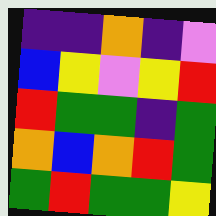[["indigo", "indigo", "orange", "indigo", "violet"], ["blue", "yellow", "violet", "yellow", "red"], ["red", "green", "green", "indigo", "green"], ["orange", "blue", "orange", "red", "green"], ["green", "red", "green", "green", "yellow"]]